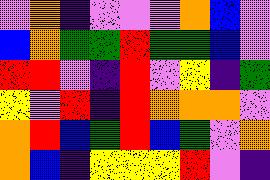[["violet", "orange", "indigo", "violet", "violet", "violet", "orange", "blue", "violet"], ["blue", "orange", "green", "green", "red", "green", "green", "blue", "violet"], ["red", "red", "violet", "indigo", "red", "violet", "yellow", "indigo", "green"], ["yellow", "violet", "red", "indigo", "red", "orange", "orange", "orange", "violet"], ["orange", "red", "blue", "green", "red", "blue", "green", "violet", "orange"], ["orange", "blue", "indigo", "yellow", "yellow", "yellow", "red", "violet", "indigo"]]